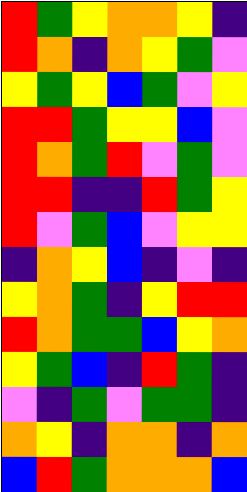[["red", "green", "yellow", "orange", "orange", "yellow", "indigo"], ["red", "orange", "indigo", "orange", "yellow", "green", "violet"], ["yellow", "green", "yellow", "blue", "green", "violet", "yellow"], ["red", "red", "green", "yellow", "yellow", "blue", "violet"], ["red", "orange", "green", "red", "violet", "green", "violet"], ["red", "red", "indigo", "indigo", "red", "green", "yellow"], ["red", "violet", "green", "blue", "violet", "yellow", "yellow"], ["indigo", "orange", "yellow", "blue", "indigo", "violet", "indigo"], ["yellow", "orange", "green", "indigo", "yellow", "red", "red"], ["red", "orange", "green", "green", "blue", "yellow", "orange"], ["yellow", "green", "blue", "indigo", "red", "green", "indigo"], ["violet", "indigo", "green", "violet", "green", "green", "indigo"], ["orange", "yellow", "indigo", "orange", "orange", "indigo", "orange"], ["blue", "red", "green", "orange", "orange", "orange", "blue"]]